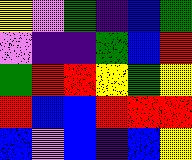[["yellow", "violet", "green", "indigo", "blue", "green"], ["violet", "indigo", "indigo", "green", "blue", "red"], ["green", "red", "red", "yellow", "green", "yellow"], ["red", "blue", "blue", "red", "red", "red"], ["blue", "violet", "blue", "indigo", "blue", "yellow"]]